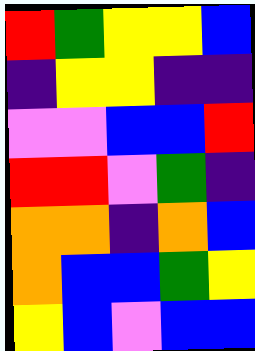[["red", "green", "yellow", "yellow", "blue"], ["indigo", "yellow", "yellow", "indigo", "indigo"], ["violet", "violet", "blue", "blue", "red"], ["red", "red", "violet", "green", "indigo"], ["orange", "orange", "indigo", "orange", "blue"], ["orange", "blue", "blue", "green", "yellow"], ["yellow", "blue", "violet", "blue", "blue"]]